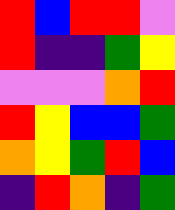[["red", "blue", "red", "red", "violet"], ["red", "indigo", "indigo", "green", "yellow"], ["violet", "violet", "violet", "orange", "red"], ["red", "yellow", "blue", "blue", "green"], ["orange", "yellow", "green", "red", "blue"], ["indigo", "red", "orange", "indigo", "green"]]